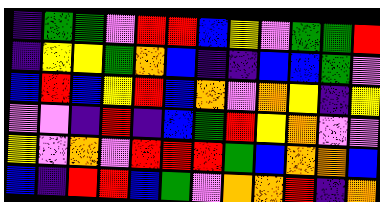[["indigo", "green", "green", "violet", "red", "red", "blue", "yellow", "violet", "green", "green", "red"], ["indigo", "yellow", "yellow", "green", "orange", "blue", "indigo", "indigo", "blue", "blue", "green", "violet"], ["blue", "red", "blue", "yellow", "red", "blue", "orange", "violet", "orange", "yellow", "indigo", "yellow"], ["violet", "violet", "indigo", "red", "indigo", "blue", "green", "red", "yellow", "orange", "violet", "violet"], ["yellow", "violet", "orange", "violet", "red", "red", "red", "green", "blue", "orange", "orange", "blue"], ["blue", "indigo", "red", "red", "blue", "green", "violet", "orange", "orange", "red", "indigo", "orange"]]